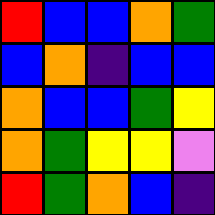[["red", "blue", "blue", "orange", "green"], ["blue", "orange", "indigo", "blue", "blue"], ["orange", "blue", "blue", "green", "yellow"], ["orange", "green", "yellow", "yellow", "violet"], ["red", "green", "orange", "blue", "indigo"]]